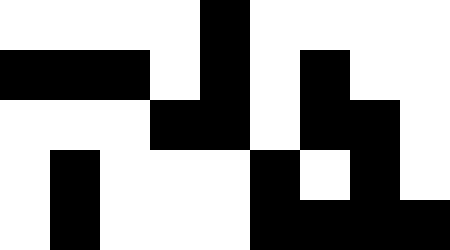[["white", "white", "white", "white", "black", "white", "white", "white", "white"], ["black", "black", "black", "white", "black", "white", "black", "white", "white"], ["white", "white", "white", "black", "black", "white", "black", "black", "white"], ["white", "black", "white", "white", "white", "black", "white", "black", "white"], ["white", "black", "white", "white", "white", "black", "black", "black", "black"]]